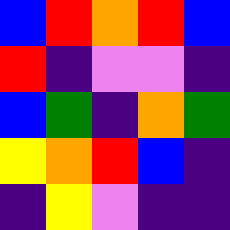[["blue", "red", "orange", "red", "blue"], ["red", "indigo", "violet", "violet", "indigo"], ["blue", "green", "indigo", "orange", "green"], ["yellow", "orange", "red", "blue", "indigo"], ["indigo", "yellow", "violet", "indigo", "indigo"]]